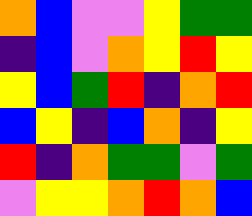[["orange", "blue", "violet", "violet", "yellow", "green", "green"], ["indigo", "blue", "violet", "orange", "yellow", "red", "yellow"], ["yellow", "blue", "green", "red", "indigo", "orange", "red"], ["blue", "yellow", "indigo", "blue", "orange", "indigo", "yellow"], ["red", "indigo", "orange", "green", "green", "violet", "green"], ["violet", "yellow", "yellow", "orange", "red", "orange", "blue"]]